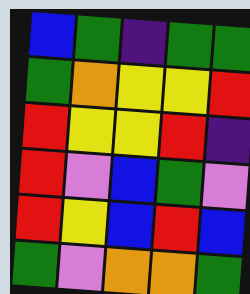[["blue", "green", "indigo", "green", "green"], ["green", "orange", "yellow", "yellow", "red"], ["red", "yellow", "yellow", "red", "indigo"], ["red", "violet", "blue", "green", "violet"], ["red", "yellow", "blue", "red", "blue"], ["green", "violet", "orange", "orange", "green"]]